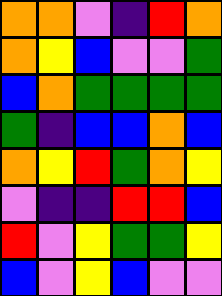[["orange", "orange", "violet", "indigo", "red", "orange"], ["orange", "yellow", "blue", "violet", "violet", "green"], ["blue", "orange", "green", "green", "green", "green"], ["green", "indigo", "blue", "blue", "orange", "blue"], ["orange", "yellow", "red", "green", "orange", "yellow"], ["violet", "indigo", "indigo", "red", "red", "blue"], ["red", "violet", "yellow", "green", "green", "yellow"], ["blue", "violet", "yellow", "blue", "violet", "violet"]]